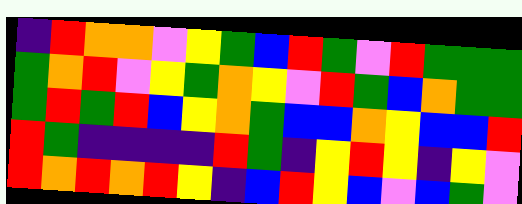[["indigo", "red", "orange", "orange", "violet", "yellow", "green", "blue", "red", "green", "violet", "red", "green", "green", "green"], ["green", "orange", "red", "violet", "yellow", "green", "orange", "yellow", "violet", "red", "green", "blue", "orange", "green", "green"], ["green", "red", "green", "red", "blue", "yellow", "orange", "green", "blue", "blue", "orange", "yellow", "blue", "blue", "red"], ["red", "green", "indigo", "indigo", "indigo", "indigo", "red", "green", "indigo", "yellow", "red", "yellow", "indigo", "yellow", "violet"], ["red", "orange", "red", "orange", "red", "yellow", "indigo", "blue", "red", "yellow", "blue", "violet", "blue", "green", "violet"]]